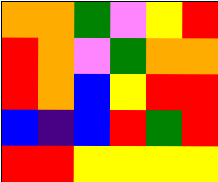[["orange", "orange", "green", "violet", "yellow", "red"], ["red", "orange", "violet", "green", "orange", "orange"], ["red", "orange", "blue", "yellow", "red", "red"], ["blue", "indigo", "blue", "red", "green", "red"], ["red", "red", "yellow", "yellow", "yellow", "yellow"]]